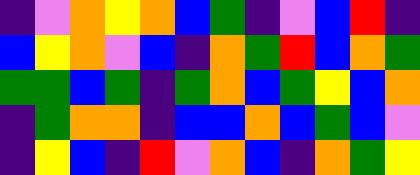[["indigo", "violet", "orange", "yellow", "orange", "blue", "green", "indigo", "violet", "blue", "red", "indigo"], ["blue", "yellow", "orange", "violet", "blue", "indigo", "orange", "green", "red", "blue", "orange", "green"], ["green", "green", "blue", "green", "indigo", "green", "orange", "blue", "green", "yellow", "blue", "orange"], ["indigo", "green", "orange", "orange", "indigo", "blue", "blue", "orange", "blue", "green", "blue", "violet"], ["indigo", "yellow", "blue", "indigo", "red", "violet", "orange", "blue", "indigo", "orange", "green", "yellow"]]